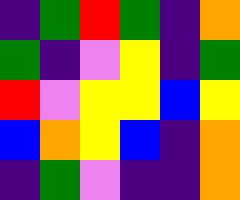[["indigo", "green", "red", "green", "indigo", "orange"], ["green", "indigo", "violet", "yellow", "indigo", "green"], ["red", "violet", "yellow", "yellow", "blue", "yellow"], ["blue", "orange", "yellow", "blue", "indigo", "orange"], ["indigo", "green", "violet", "indigo", "indigo", "orange"]]